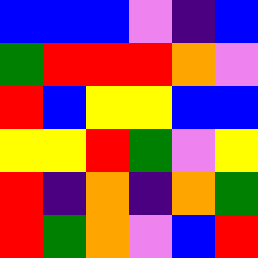[["blue", "blue", "blue", "violet", "indigo", "blue"], ["green", "red", "red", "red", "orange", "violet"], ["red", "blue", "yellow", "yellow", "blue", "blue"], ["yellow", "yellow", "red", "green", "violet", "yellow"], ["red", "indigo", "orange", "indigo", "orange", "green"], ["red", "green", "orange", "violet", "blue", "red"]]